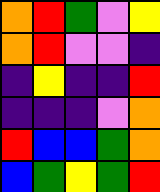[["orange", "red", "green", "violet", "yellow"], ["orange", "red", "violet", "violet", "indigo"], ["indigo", "yellow", "indigo", "indigo", "red"], ["indigo", "indigo", "indigo", "violet", "orange"], ["red", "blue", "blue", "green", "orange"], ["blue", "green", "yellow", "green", "red"]]